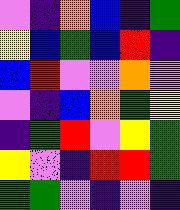[["violet", "indigo", "orange", "blue", "indigo", "green"], ["yellow", "blue", "green", "blue", "red", "indigo"], ["blue", "red", "violet", "violet", "orange", "violet"], ["violet", "indigo", "blue", "orange", "green", "yellow"], ["indigo", "green", "red", "violet", "yellow", "green"], ["yellow", "violet", "indigo", "red", "red", "green"], ["green", "green", "violet", "indigo", "violet", "indigo"]]